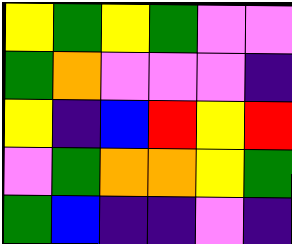[["yellow", "green", "yellow", "green", "violet", "violet"], ["green", "orange", "violet", "violet", "violet", "indigo"], ["yellow", "indigo", "blue", "red", "yellow", "red"], ["violet", "green", "orange", "orange", "yellow", "green"], ["green", "blue", "indigo", "indigo", "violet", "indigo"]]